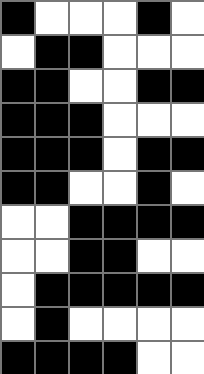[["black", "white", "white", "white", "black", "white"], ["white", "black", "black", "white", "white", "white"], ["black", "black", "white", "white", "black", "black"], ["black", "black", "black", "white", "white", "white"], ["black", "black", "black", "white", "black", "black"], ["black", "black", "white", "white", "black", "white"], ["white", "white", "black", "black", "black", "black"], ["white", "white", "black", "black", "white", "white"], ["white", "black", "black", "black", "black", "black"], ["white", "black", "white", "white", "white", "white"], ["black", "black", "black", "black", "white", "white"]]